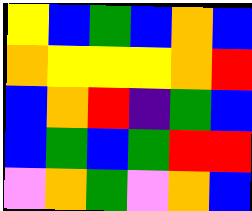[["yellow", "blue", "green", "blue", "orange", "blue"], ["orange", "yellow", "yellow", "yellow", "orange", "red"], ["blue", "orange", "red", "indigo", "green", "blue"], ["blue", "green", "blue", "green", "red", "red"], ["violet", "orange", "green", "violet", "orange", "blue"]]